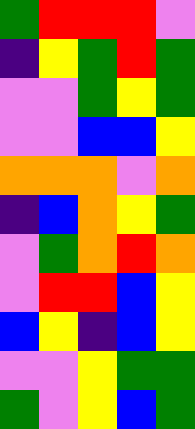[["green", "red", "red", "red", "violet"], ["indigo", "yellow", "green", "red", "green"], ["violet", "violet", "green", "yellow", "green"], ["violet", "violet", "blue", "blue", "yellow"], ["orange", "orange", "orange", "violet", "orange"], ["indigo", "blue", "orange", "yellow", "green"], ["violet", "green", "orange", "red", "orange"], ["violet", "red", "red", "blue", "yellow"], ["blue", "yellow", "indigo", "blue", "yellow"], ["violet", "violet", "yellow", "green", "green"], ["green", "violet", "yellow", "blue", "green"]]